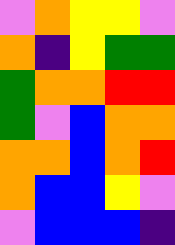[["violet", "orange", "yellow", "yellow", "violet"], ["orange", "indigo", "yellow", "green", "green"], ["green", "orange", "orange", "red", "red"], ["green", "violet", "blue", "orange", "orange"], ["orange", "orange", "blue", "orange", "red"], ["orange", "blue", "blue", "yellow", "violet"], ["violet", "blue", "blue", "blue", "indigo"]]